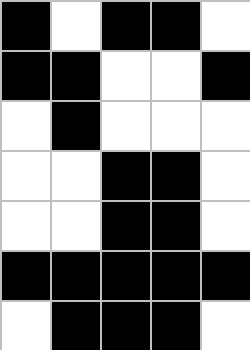[["black", "white", "black", "black", "white"], ["black", "black", "white", "white", "black"], ["white", "black", "white", "white", "white"], ["white", "white", "black", "black", "white"], ["white", "white", "black", "black", "white"], ["black", "black", "black", "black", "black"], ["white", "black", "black", "black", "white"]]